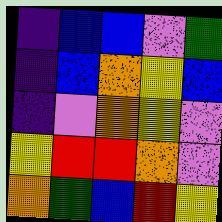[["indigo", "blue", "blue", "violet", "green"], ["indigo", "blue", "orange", "yellow", "blue"], ["indigo", "violet", "orange", "yellow", "violet"], ["yellow", "red", "red", "orange", "violet"], ["orange", "green", "blue", "red", "yellow"]]